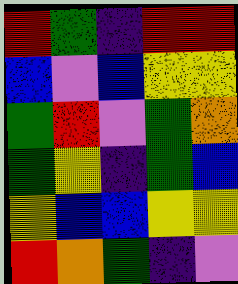[["red", "green", "indigo", "red", "red"], ["blue", "violet", "blue", "yellow", "yellow"], ["green", "red", "violet", "green", "orange"], ["green", "yellow", "indigo", "green", "blue"], ["yellow", "blue", "blue", "yellow", "yellow"], ["red", "orange", "green", "indigo", "violet"]]